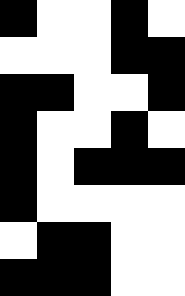[["black", "white", "white", "black", "white"], ["white", "white", "white", "black", "black"], ["black", "black", "white", "white", "black"], ["black", "white", "white", "black", "white"], ["black", "white", "black", "black", "black"], ["black", "white", "white", "white", "white"], ["white", "black", "black", "white", "white"], ["black", "black", "black", "white", "white"]]